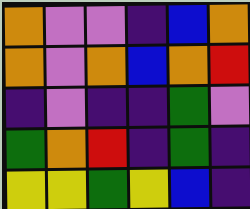[["orange", "violet", "violet", "indigo", "blue", "orange"], ["orange", "violet", "orange", "blue", "orange", "red"], ["indigo", "violet", "indigo", "indigo", "green", "violet"], ["green", "orange", "red", "indigo", "green", "indigo"], ["yellow", "yellow", "green", "yellow", "blue", "indigo"]]